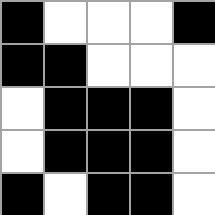[["black", "white", "white", "white", "black"], ["black", "black", "white", "white", "white"], ["white", "black", "black", "black", "white"], ["white", "black", "black", "black", "white"], ["black", "white", "black", "black", "white"]]